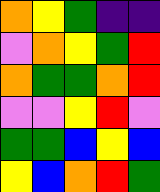[["orange", "yellow", "green", "indigo", "indigo"], ["violet", "orange", "yellow", "green", "red"], ["orange", "green", "green", "orange", "red"], ["violet", "violet", "yellow", "red", "violet"], ["green", "green", "blue", "yellow", "blue"], ["yellow", "blue", "orange", "red", "green"]]